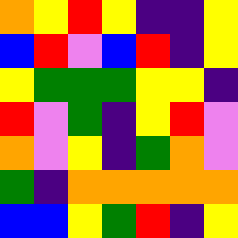[["orange", "yellow", "red", "yellow", "indigo", "indigo", "yellow"], ["blue", "red", "violet", "blue", "red", "indigo", "yellow"], ["yellow", "green", "green", "green", "yellow", "yellow", "indigo"], ["red", "violet", "green", "indigo", "yellow", "red", "violet"], ["orange", "violet", "yellow", "indigo", "green", "orange", "violet"], ["green", "indigo", "orange", "orange", "orange", "orange", "orange"], ["blue", "blue", "yellow", "green", "red", "indigo", "yellow"]]